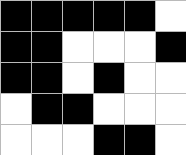[["black", "black", "black", "black", "black", "white"], ["black", "black", "white", "white", "white", "black"], ["black", "black", "white", "black", "white", "white"], ["white", "black", "black", "white", "white", "white"], ["white", "white", "white", "black", "black", "white"]]